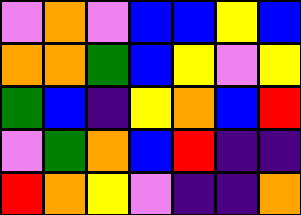[["violet", "orange", "violet", "blue", "blue", "yellow", "blue"], ["orange", "orange", "green", "blue", "yellow", "violet", "yellow"], ["green", "blue", "indigo", "yellow", "orange", "blue", "red"], ["violet", "green", "orange", "blue", "red", "indigo", "indigo"], ["red", "orange", "yellow", "violet", "indigo", "indigo", "orange"]]